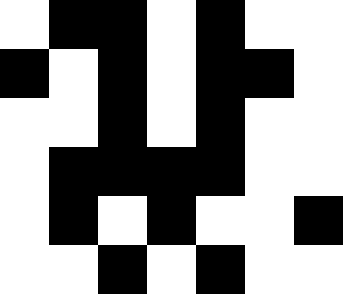[["white", "black", "black", "white", "black", "white", "white"], ["black", "white", "black", "white", "black", "black", "white"], ["white", "white", "black", "white", "black", "white", "white"], ["white", "black", "black", "black", "black", "white", "white"], ["white", "black", "white", "black", "white", "white", "black"], ["white", "white", "black", "white", "black", "white", "white"]]